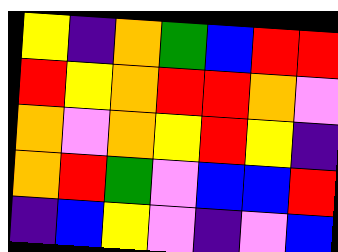[["yellow", "indigo", "orange", "green", "blue", "red", "red"], ["red", "yellow", "orange", "red", "red", "orange", "violet"], ["orange", "violet", "orange", "yellow", "red", "yellow", "indigo"], ["orange", "red", "green", "violet", "blue", "blue", "red"], ["indigo", "blue", "yellow", "violet", "indigo", "violet", "blue"]]